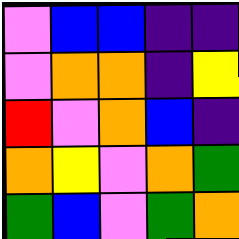[["violet", "blue", "blue", "indigo", "indigo"], ["violet", "orange", "orange", "indigo", "yellow"], ["red", "violet", "orange", "blue", "indigo"], ["orange", "yellow", "violet", "orange", "green"], ["green", "blue", "violet", "green", "orange"]]